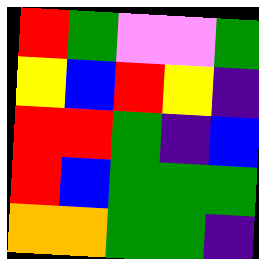[["red", "green", "violet", "violet", "green"], ["yellow", "blue", "red", "yellow", "indigo"], ["red", "red", "green", "indigo", "blue"], ["red", "blue", "green", "green", "green"], ["orange", "orange", "green", "green", "indigo"]]